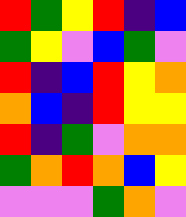[["red", "green", "yellow", "red", "indigo", "blue"], ["green", "yellow", "violet", "blue", "green", "violet"], ["red", "indigo", "blue", "red", "yellow", "orange"], ["orange", "blue", "indigo", "red", "yellow", "yellow"], ["red", "indigo", "green", "violet", "orange", "orange"], ["green", "orange", "red", "orange", "blue", "yellow"], ["violet", "violet", "violet", "green", "orange", "violet"]]